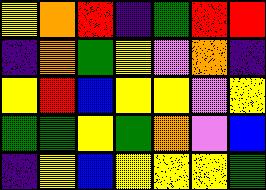[["yellow", "orange", "red", "indigo", "green", "red", "red"], ["indigo", "orange", "green", "yellow", "violet", "orange", "indigo"], ["yellow", "red", "blue", "yellow", "yellow", "violet", "yellow"], ["green", "green", "yellow", "green", "orange", "violet", "blue"], ["indigo", "yellow", "blue", "yellow", "yellow", "yellow", "green"]]